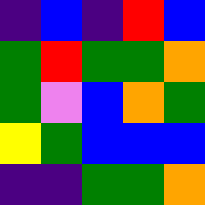[["indigo", "blue", "indigo", "red", "blue"], ["green", "red", "green", "green", "orange"], ["green", "violet", "blue", "orange", "green"], ["yellow", "green", "blue", "blue", "blue"], ["indigo", "indigo", "green", "green", "orange"]]